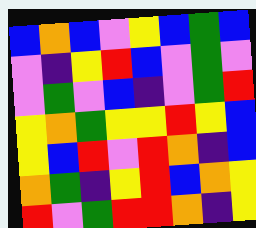[["blue", "orange", "blue", "violet", "yellow", "blue", "green", "blue"], ["violet", "indigo", "yellow", "red", "blue", "violet", "green", "violet"], ["violet", "green", "violet", "blue", "indigo", "violet", "green", "red"], ["yellow", "orange", "green", "yellow", "yellow", "red", "yellow", "blue"], ["yellow", "blue", "red", "violet", "red", "orange", "indigo", "blue"], ["orange", "green", "indigo", "yellow", "red", "blue", "orange", "yellow"], ["red", "violet", "green", "red", "red", "orange", "indigo", "yellow"]]